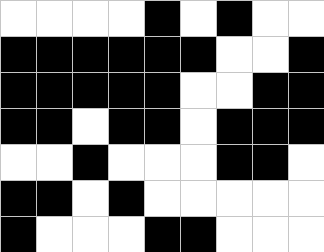[["white", "white", "white", "white", "black", "white", "black", "white", "white"], ["black", "black", "black", "black", "black", "black", "white", "white", "black"], ["black", "black", "black", "black", "black", "white", "white", "black", "black"], ["black", "black", "white", "black", "black", "white", "black", "black", "black"], ["white", "white", "black", "white", "white", "white", "black", "black", "white"], ["black", "black", "white", "black", "white", "white", "white", "white", "white"], ["black", "white", "white", "white", "black", "black", "white", "white", "white"]]